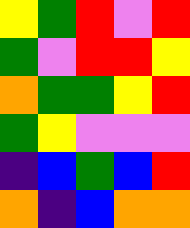[["yellow", "green", "red", "violet", "red"], ["green", "violet", "red", "red", "yellow"], ["orange", "green", "green", "yellow", "red"], ["green", "yellow", "violet", "violet", "violet"], ["indigo", "blue", "green", "blue", "red"], ["orange", "indigo", "blue", "orange", "orange"]]